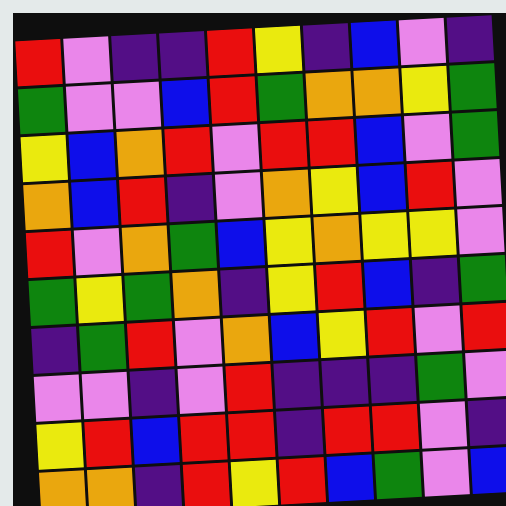[["red", "violet", "indigo", "indigo", "red", "yellow", "indigo", "blue", "violet", "indigo"], ["green", "violet", "violet", "blue", "red", "green", "orange", "orange", "yellow", "green"], ["yellow", "blue", "orange", "red", "violet", "red", "red", "blue", "violet", "green"], ["orange", "blue", "red", "indigo", "violet", "orange", "yellow", "blue", "red", "violet"], ["red", "violet", "orange", "green", "blue", "yellow", "orange", "yellow", "yellow", "violet"], ["green", "yellow", "green", "orange", "indigo", "yellow", "red", "blue", "indigo", "green"], ["indigo", "green", "red", "violet", "orange", "blue", "yellow", "red", "violet", "red"], ["violet", "violet", "indigo", "violet", "red", "indigo", "indigo", "indigo", "green", "violet"], ["yellow", "red", "blue", "red", "red", "indigo", "red", "red", "violet", "indigo"], ["orange", "orange", "indigo", "red", "yellow", "red", "blue", "green", "violet", "blue"]]